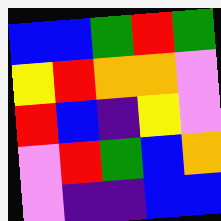[["blue", "blue", "green", "red", "green"], ["yellow", "red", "orange", "orange", "violet"], ["red", "blue", "indigo", "yellow", "violet"], ["violet", "red", "green", "blue", "orange"], ["violet", "indigo", "indigo", "blue", "blue"]]